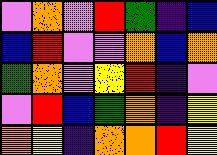[["violet", "orange", "violet", "red", "green", "indigo", "blue"], ["blue", "red", "violet", "violet", "orange", "blue", "orange"], ["green", "orange", "violet", "yellow", "red", "indigo", "violet"], ["violet", "red", "blue", "green", "orange", "indigo", "yellow"], ["orange", "yellow", "indigo", "orange", "orange", "red", "yellow"]]